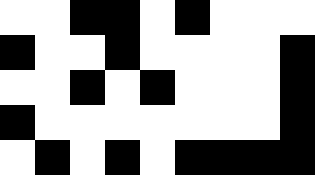[["white", "white", "black", "black", "white", "black", "white", "white", "white"], ["black", "white", "white", "black", "white", "white", "white", "white", "black"], ["white", "white", "black", "white", "black", "white", "white", "white", "black"], ["black", "white", "white", "white", "white", "white", "white", "white", "black"], ["white", "black", "white", "black", "white", "black", "black", "black", "black"]]